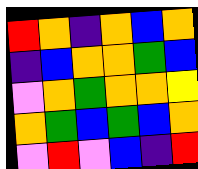[["red", "orange", "indigo", "orange", "blue", "orange"], ["indigo", "blue", "orange", "orange", "green", "blue"], ["violet", "orange", "green", "orange", "orange", "yellow"], ["orange", "green", "blue", "green", "blue", "orange"], ["violet", "red", "violet", "blue", "indigo", "red"]]